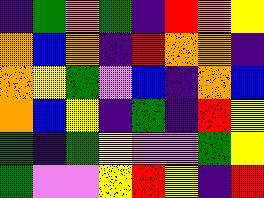[["indigo", "green", "orange", "green", "indigo", "red", "orange", "yellow"], ["orange", "blue", "orange", "indigo", "red", "orange", "orange", "indigo"], ["orange", "yellow", "green", "violet", "blue", "indigo", "orange", "blue"], ["orange", "blue", "yellow", "indigo", "green", "indigo", "red", "yellow"], ["green", "indigo", "green", "yellow", "violet", "violet", "green", "yellow"], ["green", "violet", "violet", "yellow", "red", "yellow", "indigo", "red"]]